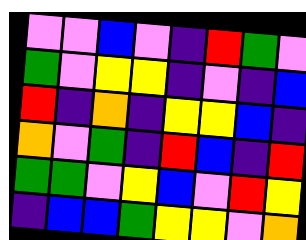[["violet", "violet", "blue", "violet", "indigo", "red", "green", "violet"], ["green", "violet", "yellow", "yellow", "indigo", "violet", "indigo", "blue"], ["red", "indigo", "orange", "indigo", "yellow", "yellow", "blue", "indigo"], ["orange", "violet", "green", "indigo", "red", "blue", "indigo", "red"], ["green", "green", "violet", "yellow", "blue", "violet", "red", "yellow"], ["indigo", "blue", "blue", "green", "yellow", "yellow", "violet", "orange"]]